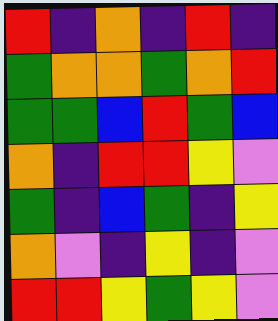[["red", "indigo", "orange", "indigo", "red", "indigo"], ["green", "orange", "orange", "green", "orange", "red"], ["green", "green", "blue", "red", "green", "blue"], ["orange", "indigo", "red", "red", "yellow", "violet"], ["green", "indigo", "blue", "green", "indigo", "yellow"], ["orange", "violet", "indigo", "yellow", "indigo", "violet"], ["red", "red", "yellow", "green", "yellow", "violet"]]